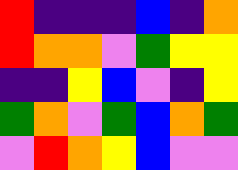[["red", "indigo", "indigo", "indigo", "blue", "indigo", "orange"], ["red", "orange", "orange", "violet", "green", "yellow", "yellow"], ["indigo", "indigo", "yellow", "blue", "violet", "indigo", "yellow"], ["green", "orange", "violet", "green", "blue", "orange", "green"], ["violet", "red", "orange", "yellow", "blue", "violet", "violet"]]